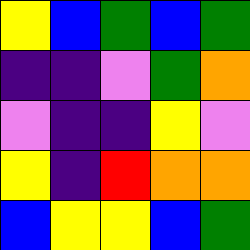[["yellow", "blue", "green", "blue", "green"], ["indigo", "indigo", "violet", "green", "orange"], ["violet", "indigo", "indigo", "yellow", "violet"], ["yellow", "indigo", "red", "orange", "orange"], ["blue", "yellow", "yellow", "blue", "green"]]